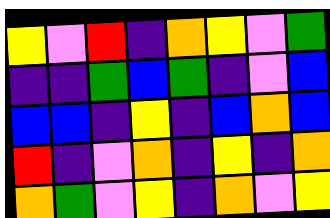[["yellow", "violet", "red", "indigo", "orange", "yellow", "violet", "green"], ["indigo", "indigo", "green", "blue", "green", "indigo", "violet", "blue"], ["blue", "blue", "indigo", "yellow", "indigo", "blue", "orange", "blue"], ["red", "indigo", "violet", "orange", "indigo", "yellow", "indigo", "orange"], ["orange", "green", "violet", "yellow", "indigo", "orange", "violet", "yellow"]]